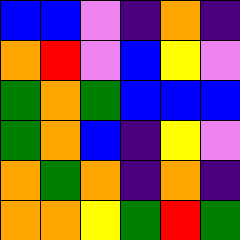[["blue", "blue", "violet", "indigo", "orange", "indigo"], ["orange", "red", "violet", "blue", "yellow", "violet"], ["green", "orange", "green", "blue", "blue", "blue"], ["green", "orange", "blue", "indigo", "yellow", "violet"], ["orange", "green", "orange", "indigo", "orange", "indigo"], ["orange", "orange", "yellow", "green", "red", "green"]]